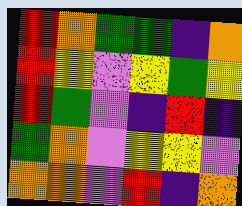[["red", "orange", "green", "green", "indigo", "orange"], ["red", "yellow", "violet", "yellow", "green", "yellow"], ["red", "green", "violet", "indigo", "red", "indigo"], ["green", "orange", "violet", "yellow", "yellow", "violet"], ["orange", "orange", "violet", "red", "indigo", "orange"]]